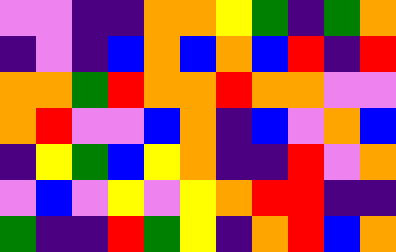[["violet", "violet", "indigo", "indigo", "orange", "orange", "yellow", "green", "indigo", "green", "orange"], ["indigo", "violet", "indigo", "blue", "orange", "blue", "orange", "blue", "red", "indigo", "red"], ["orange", "orange", "green", "red", "orange", "orange", "red", "orange", "orange", "violet", "violet"], ["orange", "red", "violet", "violet", "blue", "orange", "indigo", "blue", "violet", "orange", "blue"], ["indigo", "yellow", "green", "blue", "yellow", "orange", "indigo", "indigo", "red", "violet", "orange"], ["violet", "blue", "violet", "yellow", "violet", "yellow", "orange", "red", "red", "indigo", "indigo"], ["green", "indigo", "indigo", "red", "green", "yellow", "indigo", "orange", "red", "blue", "orange"]]